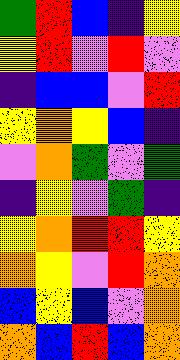[["green", "red", "blue", "indigo", "yellow"], ["yellow", "red", "violet", "red", "violet"], ["indigo", "blue", "blue", "violet", "red"], ["yellow", "orange", "yellow", "blue", "indigo"], ["violet", "orange", "green", "violet", "green"], ["indigo", "yellow", "violet", "green", "indigo"], ["yellow", "orange", "red", "red", "yellow"], ["orange", "yellow", "violet", "red", "orange"], ["blue", "yellow", "blue", "violet", "orange"], ["orange", "blue", "red", "blue", "orange"]]